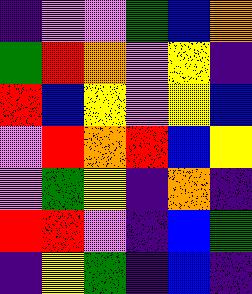[["indigo", "violet", "violet", "green", "blue", "orange"], ["green", "red", "orange", "violet", "yellow", "indigo"], ["red", "blue", "yellow", "violet", "yellow", "blue"], ["violet", "red", "orange", "red", "blue", "yellow"], ["violet", "green", "yellow", "indigo", "orange", "indigo"], ["red", "red", "violet", "indigo", "blue", "green"], ["indigo", "yellow", "green", "indigo", "blue", "indigo"]]